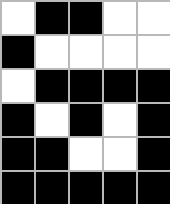[["white", "black", "black", "white", "white"], ["black", "white", "white", "white", "white"], ["white", "black", "black", "black", "black"], ["black", "white", "black", "white", "black"], ["black", "black", "white", "white", "black"], ["black", "black", "black", "black", "black"]]